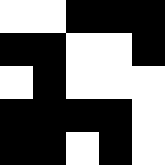[["white", "white", "black", "black", "black"], ["black", "black", "white", "white", "black"], ["white", "black", "white", "white", "white"], ["black", "black", "black", "black", "white"], ["black", "black", "white", "black", "white"]]